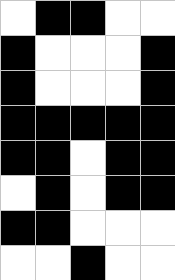[["white", "black", "black", "white", "white"], ["black", "white", "white", "white", "black"], ["black", "white", "white", "white", "black"], ["black", "black", "black", "black", "black"], ["black", "black", "white", "black", "black"], ["white", "black", "white", "black", "black"], ["black", "black", "white", "white", "white"], ["white", "white", "black", "white", "white"]]